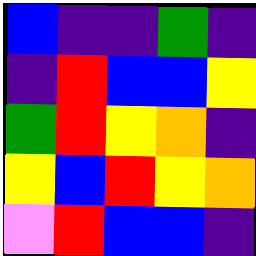[["blue", "indigo", "indigo", "green", "indigo"], ["indigo", "red", "blue", "blue", "yellow"], ["green", "red", "yellow", "orange", "indigo"], ["yellow", "blue", "red", "yellow", "orange"], ["violet", "red", "blue", "blue", "indigo"]]